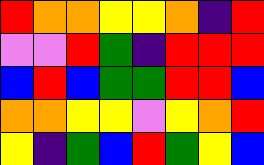[["red", "orange", "orange", "yellow", "yellow", "orange", "indigo", "red"], ["violet", "violet", "red", "green", "indigo", "red", "red", "red"], ["blue", "red", "blue", "green", "green", "red", "red", "blue"], ["orange", "orange", "yellow", "yellow", "violet", "yellow", "orange", "red"], ["yellow", "indigo", "green", "blue", "red", "green", "yellow", "blue"]]